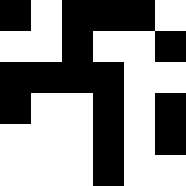[["black", "white", "black", "black", "black", "white"], ["white", "white", "black", "white", "white", "black"], ["black", "black", "black", "black", "white", "white"], ["black", "white", "white", "black", "white", "black"], ["white", "white", "white", "black", "white", "black"], ["white", "white", "white", "black", "white", "white"]]